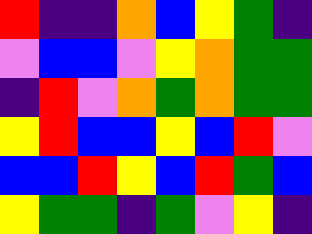[["red", "indigo", "indigo", "orange", "blue", "yellow", "green", "indigo"], ["violet", "blue", "blue", "violet", "yellow", "orange", "green", "green"], ["indigo", "red", "violet", "orange", "green", "orange", "green", "green"], ["yellow", "red", "blue", "blue", "yellow", "blue", "red", "violet"], ["blue", "blue", "red", "yellow", "blue", "red", "green", "blue"], ["yellow", "green", "green", "indigo", "green", "violet", "yellow", "indigo"]]